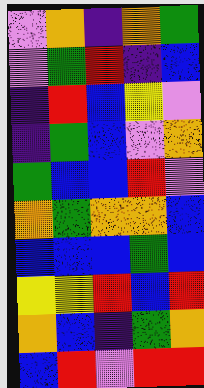[["violet", "orange", "indigo", "orange", "green"], ["violet", "green", "red", "indigo", "blue"], ["indigo", "red", "blue", "yellow", "violet"], ["indigo", "green", "blue", "violet", "orange"], ["green", "blue", "blue", "red", "violet"], ["orange", "green", "orange", "orange", "blue"], ["blue", "blue", "blue", "green", "blue"], ["yellow", "yellow", "red", "blue", "red"], ["orange", "blue", "indigo", "green", "orange"], ["blue", "red", "violet", "red", "red"]]